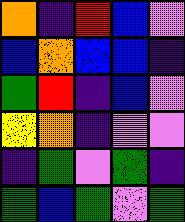[["orange", "indigo", "red", "blue", "violet"], ["blue", "orange", "blue", "blue", "indigo"], ["green", "red", "indigo", "blue", "violet"], ["yellow", "orange", "indigo", "violet", "violet"], ["indigo", "green", "violet", "green", "indigo"], ["green", "blue", "green", "violet", "green"]]